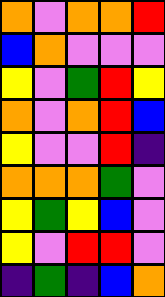[["orange", "violet", "orange", "orange", "red"], ["blue", "orange", "violet", "violet", "violet"], ["yellow", "violet", "green", "red", "yellow"], ["orange", "violet", "orange", "red", "blue"], ["yellow", "violet", "violet", "red", "indigo"], ["orange", "orange", "orange", "green", "violet"], ["yellow", "green", "yellow", "blue", "violet"], ["yellow", "violet", "red", "red", "violet"], ["indigo", "green", "indigo", "blue", "orange"]]